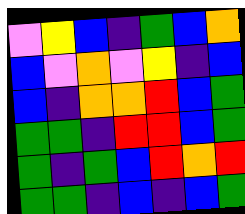[["violet", "yellow", "blue", "indigo", "green", "blue", "orange"], ["blue", "violet", "orange", "violet", "yellow", "indigo", "blue"], ["blue", "indigo", "orange", "orange", "red", "blue", "green"], ["green", "green", "indigo", "red", "red", "blue", "green"], ["green", "indigo", "green", "blue", "red", "orange", "red"], ["green", "green", "indigo", "blue", "indigo", "blue", "green"]]